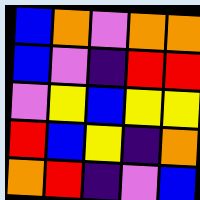[["blue", "orange", "violet", "orange", "orange"], ["blue", "violet", "indigo", "red", "red"], ["violet", "yellow", "blue", "yellow", "yellow"], ["red", "blue", "yellow", "indigo", "orange"], ["orange", "red", "indigo", "violet", "blue"]]